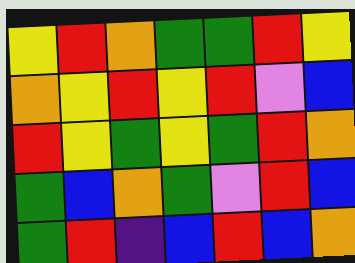[["yellow", "red", "orange", "green", "green", "red", "yellow"], ["orange", "yellow", "red", "yellow", "red", "violet", "blue"], ["red", "yellow", "green", "yellow", "green", "red", "orange"], ["green", "blue", "orange", "green", "violet", "red", "blue"], ["green", "red", "indigo", "blue", "red", "blue", "orange"]]